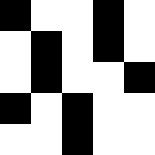[["black", "white", "white", "black", "white"], ["white", "black", "white", "black", "white"], ["white", "black", "white", "white", "black"], ["black", "white", "black", "white", "white"], ["white", "white", "black", "white", "white"]]